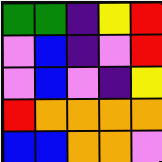[["green", "green", "indigo", "yellow", "red"], ["violet", "blue", "indigo", "violet", "red"], ["violet", "blue", "violet", "indigo", "yellow"], ["red", "orange", "orange", "orange", "orange"], ["blue", "blue", "orange", "orange", "violet"]]